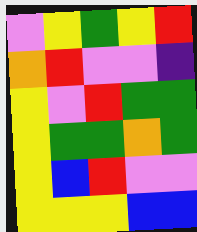[["violet", "yellow", "green", "yellow", "red"], ["orange", "red", "violet", "violet", "indigo"], ["yellow", "violet", "red", "green", "green"], ["yellow", "green", "green", "orange", "green"], ["yellow", "blue", "red", "violet", "violet"], ["yellow", "yellow", "yellow", "blue", "blue"]]